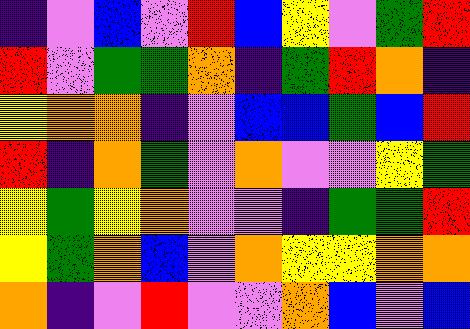[["indigo", "violet", "blue", "violet", "red", "blue", "yellow", "violet", "green", "red"], ["red", "violet", "green", "green", "orange", "indigo", "green", "red", "orange", "indigo"], ["yellow", "orange", "orange", "indigo", "violet", "blue", "blue", "green", "blue", "red"], ["red", "indigo", "orange", "green", "violet", "orange", "violet", "violet", "yellow", "green"], ["yellow", "green", "yellow", "orange", "violet", "violet", "indigo", "green", "green", "red"], ["yellow", "green", "orange", "blue", "violet", "orange", "yellow", "yellow", "orange", "orange"], ["orange", "indigo", "violet", "red", "violet", "violet", "orange", "blue", "violet", "blue"]]